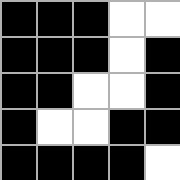[["black", "black", "black", "white", "white"], ["black", "black", "black", "white", "black"], ["black", "black", "white", "white", "black"], ["black", "white", "white", "black", "black"], ["black", "black", "black", "black", "white"]]